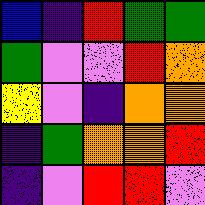[["blue", "indigo", "red", "green", "green"], ["green", "violet", "violet", "red", "orange"], ["yellow", "violet", "indigo", "orange", "orange"], ["indigo", "green", "orange", "orange", "red"], ["indigo", "violet", "red", "red", "violet"]]